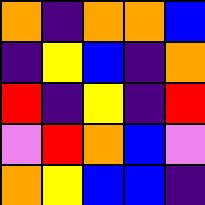[["orange", "indigo", "orange", "orange", "blue"], ["indigo", "yellow", "blue", "indigo", "orange"], ["red", "indigo", "yellow", "indigo", "red"], ["violet", "red", "orange", "blue", "violet"], ["orange", "yellow", "blue", "blue", "indigo"]]